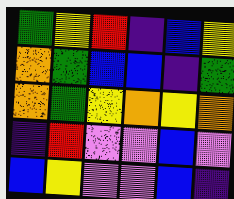[["green", "yellow", "red", "indigo", "blue", "yellow"], ["orange", "green", "blue", "blue", "indigo", "green"], ["orange", "green", "yellow", "orange", "yellow", "orange"], ["indigo", "red", "violet", "violet", "blue", "violet"], ["blue", "yellow", "violet", "violet", "blue", "indigo"]]